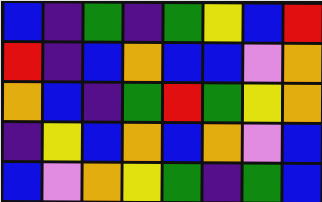[["blue", "indigo", "green", "indigo", "green", "yellow", "blue", "red"], ["red", "indigo", "blue", "orange", "blue", "blue", "violet", "orange"], ["orange", "blue", "indigo", "green", "red", "green", "yellow", "orange"], ["indigo", "yellow", "blue", "orange", "blue", "orange", "violet", "blue"], ["blue", "violet", "orange", "yellow", "green", "indigo", "green", "blue"]]